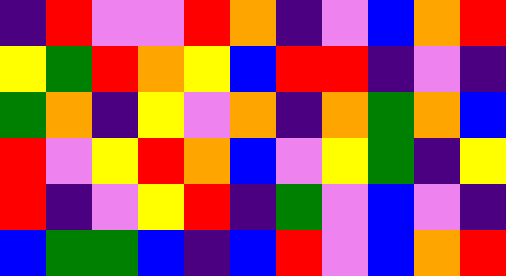[["indigo", "red", "violet", "violet", "red", "orange", "indigo", "violet", "blue", "orange", "red"], ["yellow", "green", "red", "orange", "yellow", "blue", "red", "red", "indigo", "violet", "indigo"], ["green", "orange", "indigo", "yellow", "violet", "orange", "indigo", "orange", "green", "orange", "blue"], ["red", "violet", "yellow", "red", "orange", "blue", "violet", "yellow", "green", "indigo", "yellow"], ["red", "indigo", "violet", "yellow", "red", "indigo", "green", "violet", "blue", "violet", "indigo"], ["blue", "green", "green", "blue", "indigo", "blue", "red", "violet", "blue", "orange", "red"]]